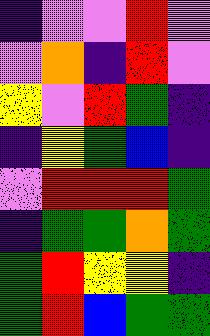[["indigo", "violet", "violet", "red", "violet"], ["violet", "orange", "indigo", "red", "violet"], ["yellow", "violet", "red", "green", "indigo"], ["indigo", "yellow", "green", "blue", "indigo"], ["violet", "red", "red", "red", "green"], ["indigo", "green", "green", "orange", "green"], ["green", "red", "yellow", "yellow", "indigo"], ["green", "red", "blue", "green", "green"]]